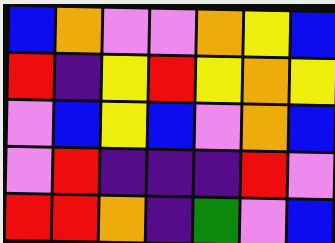[["blue", "orange", "violet", "violet", "orange", "yellow", "blue"], ["red", "indigo", "yellow", "red", "yellow", "orange", "yellow"], ["violet", "blue", "yellow", "blue", "violet", "orange", "blue"], ["violet", "red", "indigo", "indigo", "indigo", "red", "violet"], ["red", "red", "orange", "indigo", "green", "violet", "blue"]]